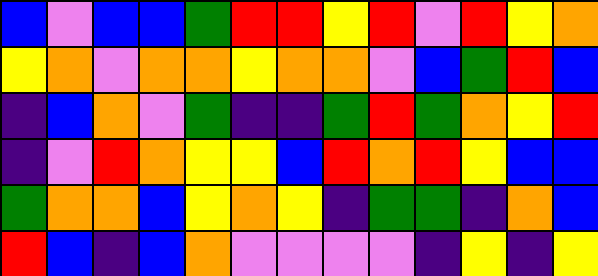[["blue", "violet", "blue", "blue", "green", "red", "red", "yellow", "red", "violet", "red", "yellow", "orange"], ["yellow", "orange", "violet", "orange", "orange", "yellow", "orange", "orange", "violet", "blue", "green", "red", "blue"], ["indigo", "blue", "orange", "violet", "green", "indigo", "indigo", "green", "red", "green", "orange", "yellow", "red"], ["indigo", "violet", "red", "orange", "yellow", "yellow", "blue", "red", "orange", "red", "yellow", "blue", "blue"], ["green", "orange", "orange", "blue", "yellow", "orange", "yellow", "indigo", "green", "green", "indigo", "orange", "blue"], ["red", "blue", "indigo", "blue", "orange", "violet", "violet", "violet", "violet", "indigo", "yellow", "indigo", "yellow"]]